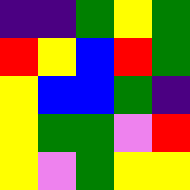[["indigo", "indigo", "green", "yellow", "green"], ["red", "yellow", "blue", "red", "green"], ["yellow", "blue", "blue", "green", "indigo"], ["yellow", "green", "green", "violet", "red"], ["yellow", "violet", "green", "yellow", "yellow"]]